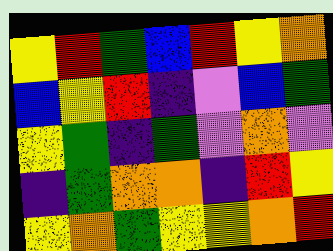[["yellow", "red", "green", "blue", "red", "yellow", "orange"], ["blue", "yellow", "red", "indigo", "violet", "blue", "green"], ["yellow", "green", "indigo", "green", "violet", "orange", "violet"], ["indigo", "green", "orange", "orange", "indigo", "red", "yellow"], ["yellow", "orange", "green", "yellow", "yellow", "orange", "red"]]